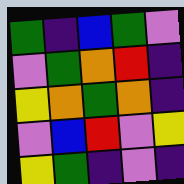[["green", "indigo", "blue", "green", "violet"], ["violet", "green", "orange", "red", "indigo"], ["yellow", "orange", "green", "orange", "indigo"], ["violet", "blue", "red", "violet", "yellow"], ["yellow", "green", "indigo", "violet", "indigo"]]